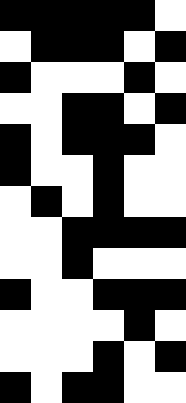[["black", "black", "black", "black", "black", "white"], ["white", "black", "black", "black", "white", "black"], ["black", "white", "white", "white", "black", "white"], ["white", "white", "black", "black", "white", "black"], ["black", "white", "black", "black", "black", "white"], ["black", "white", "white", "black", "white", "white"], ["white", "black", "white", "black", "white", "white"], ["white", "white", "black", "black", "black", "black"], ["white", "white", "black", "white", "white", "white"], ["black", "white", "white", "black", "black", "black"], ["white", "white", "white", "white", "black", "white"], ["white", "white", "white", "black", "white", "black"], ["black", "white", "black", "black", "white", "white"]]